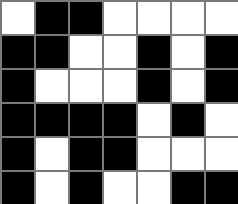[["white", "black", "black", "white", "white", "white", "white"], ["black", "black", "white", "white", "black", "white", "black"], ["black", "white", "white", "white", "black", "white", "black"], ["black", "black", "black", "black", "white", "black", "white"], ["black", "white", "black", "black", "white", "white", "white"], ["black", "white", "black", "white", "white", "black", "black"]]